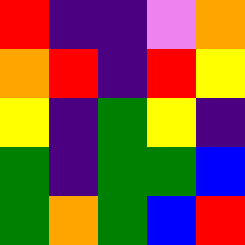[["red", "indigo", "indigo", "violet", "orange"], ["orange", "red", "indigo", "red", "yellow"], ["yellow", "indigo", "green", "yellow", "indigo"], ["green", "indigo", "green", "green", "blue"], ["green", "orange", "green", "blue", "red"]]